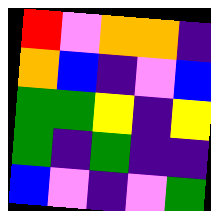[["red", "violet", "orange", "orange", "indigo"], ["orange", "blue", "indigo", "violet", "blue"], ["green", "green", "yellow", "indigo", "yellow"], ["green", "indigo", "green", "indigo", "indigo"], ["blue", "violet", "indigo", "violet", "green"]]